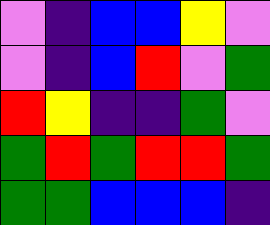[["violet", "indigo", "blue", "blue", "yellow", "violet"], ["violet", "indigo", "blue", "red", "violet", "green"], ["red", "yellow", "indigo", "indigo", "green", "violet"], ["green", "red", "green", "red", "red", "green"], ["green", "green", "blue", "blue", "blue", "indigo"]]